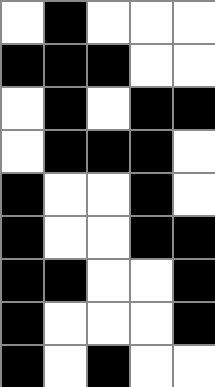[["white", "black", "white", "white", "white"], ["black", "black", "black", "white", "white"], ["white", "black", "white", "black", "black"], ["white", "black", "black", "black", "white"], ["black", "white", "white", "black", "white"], ["black", "white", "white", "black", "black"], ["black", "black", "white", "white", "black"], ["black", "white", "white", "white", "black"], ["black", "white", "black", "white", "white"]]